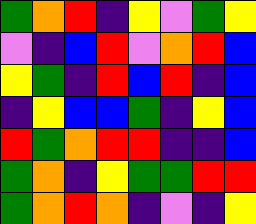[["green", "orange", "red", "indigo", "yellow", "violet", "green", "yellow"], ["violet", "indigo", "blue", "red", "violet", "orange", "red", "blue"], ["yellow", "green", "indigo", "red", "blue", "red", "indigo", "blue"], ["indigo", "yellow", "blue", "blue", "green", "indigo", "yellow", "blue"], ["red", "green", "orange", "red", "red", "indigo", "indigo", "blue"], ["green", "orange", "indigo", "yellow", "green", "green", "red", "red"], ["green", "orange", "red", "orange", "indigo", "violet", "indigo", "yellow"]]